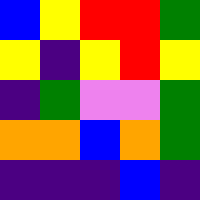[["blue", "yellow", "red", "red", "green"], ["yellow", "indigo", "yellow", "red", "yellow"], ["indigo", "green", "violet", "violet", "green"], ["orange", "orange", "blue", "orange", "green"], ["indigo", "indigo", "indigo", "blue", "indigo"]]